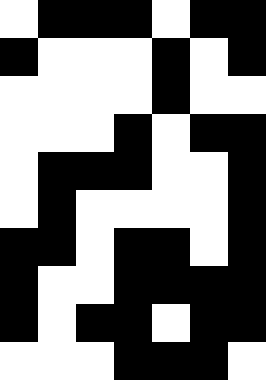[["white", "black", "black", "black", "white", "black", "black"], ["black", "white", "white", "white", "black", "white", "black"], ["white", "white", "white", "white", "black", "white", "white"], ["white", "white", "white", "black", "white", "black", "black"], ["white", "black", "black", "black", "white", "white", "black"], ["white", "black", "white", "white", "white", "white", "black"], ["black", "black", "white", "black", "black", "white", "black"], ["black", "white", "white", "black", "black", "black", "black"], ["black", "white", "black", "black", "white", "black", "black"], ["white", "white", "white", "black", "black", "black", "white"]]